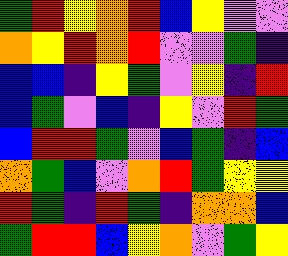[["green", "red", "yellow", "orange", "red", "blue", "yellow", "violet", "violet"], ["orange", "yellow", "red", "orange", "red", "violet", "violet", "green", "indigo"], ["blue", "blue", "indigo", "yellow", "green", "violet", "yellow", "indigo", "red"], ["blue", "green", "violet", "blue", "indigo", "yellow", "violet", "red", "green"], ["blue", "red", "red", "green", "violet", "blue", "green", "indigo", "blue"], ["orange", "green", "blue", "violet", "orange", "red", "green", "yellow", "yellow"], ["red", "green", "indigo", "red", "green", "indigo", "orange", "orange", "blue"], ["green", "red", "red", "blue", "yellow", "orange", "violet", "green", "yellow"]]